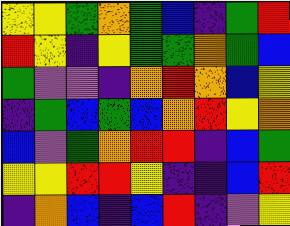[["yellow", "yellow", "green", "orange", "green", "blue", "indigo", "green", "red"], ["red", "yellow", "indigo", "yellow", "green", "green", "orange", "green", "blue"], ["green", "violet", "violet", "indigo", "orange", "red", "orange", "blue", "yellow"], ["indigo", "green", "blue", "green", "blue", "orange", "red", "yellow", "orange"], ["blue", "violet", "green", "orange", "red", "red", "indigo", "blue", "green"], ["yellow", "yellow", "red", "red", "yellow", "indigo", "indigo", "blue", "red"], ["indigo", "orange", "blue", "indigo", "blue", "red", "indigo", "violet", "yellow"]]